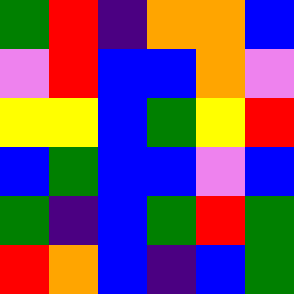[["green", "red", "indigo", "orange", "orange", "blue"], ["violet", "red", "blue", "blue", "orange", "violet"], ["yellow", "yellow", "blue", "green", "yellow", "red"], ["blue", "green", "blue", "blue", "violet", "blue"], ["green", "indigo", "blue", "green", "red", "green"], ["red", "orange", "blue", "indigo", "blue", "green"]]